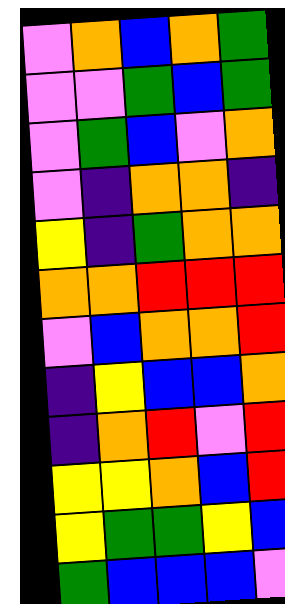[["violet", "orange", "blue", "orange", "green"], ["violet", "violet", "green", "blue", "green"], ["violet", "green", "blue", "violet", "orange"], ["violet", "indigo", "orange", "orange", "indigo"], ["yellow", "indigo", "green", "orange", "orange"], ["orange", "orange", "red", "red", "red"], ["violet", "blue", "orange", "orange", "red"], ["indigo", "yellow", "blue", "blue", "orange"], ["indigo", "orange", "red", "violet", "red"], ["yellow", "yellow", "orange", "blue", "red"], ["yellow", "green", "green", "yellow", "blue"], ["green", "blue", "blue", "blue", "violet"]]